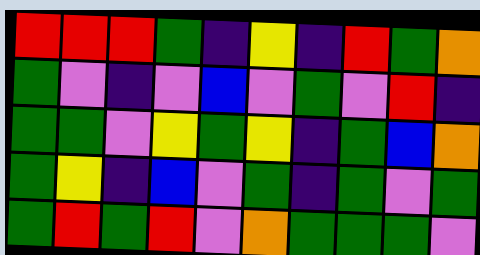[["red", "red", "red", "green", "indigo", "yellow", "indigo", "red", "green", "orange"], ["green", "violet", "indigo", "violet", "blue", "violet", "green", "violet", "red", "indigo"], ["green", "green", "violet", "yellow", "green", "yellow", "indigo", "green", "blue", "orange"], ["green", "yellow", "indigo", "blue", "violet", "green", "indigo", "green", "violet", "green"], ["green", "red", "green", "red", "violet", "orange", "green", "green", "green", "violet"]]